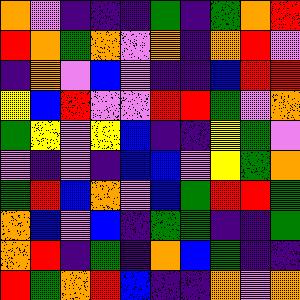[["orange", "violet", "indigo", "indigo", "indigo", "green", "indigo", "green", "orange", "red"], ["red", "orange", "green", "orange", "violet", "orange", "indigo", "orange", "red", "violet"], ["indigo", "orange", "violet", "blue", "violet", "indigo", "indigo", "blue", "red", "red"], ["yellow", "blue", "red", "violet", "violet", "red", "red", "green", "violet", "orange"], ["green", "yellow", "violet", "yellow", "blue", "indigo", "indigo", "yellow", "green", "violet"], ["violet", "indigo", "violet", "indigo", "blue", "blue", "violet", "yellow", "green", "orange"], ["green", "red", "blue", "orange", "violet", "blue", "green", "red", "red", "green"], ["orange", "blue", "violet", "blue", "indigo", "green", "green", "indigo", "indigo", "green"], ["orange", "red", "indigo", "green", "indigo", "orange", "blue", "green", "indigo", "indigo"], ["red", "green", "orange", "red", "blue", "indigo", "indigo", "orange", "violet", "orange"]]